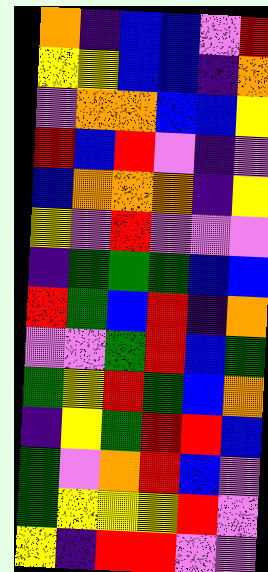[["orange", "indigo", "blue", "blue", "violet", "red"], ["yellow", "yellow", "blue", "blue", "indigo", "orange"], ["violet", "orange", "orange", "blue", "blue", "yellow"], ["red", "blue", "red", "violet", "indigo", "violet"], ["blue", "orange", "orange", "orange", "indigo", "yellow"], ["yellow", "violet", "red", "violet", "violet", "violet"], ["indigo", "green", "green", "green", "blue", "blue"], ["red", "green", "blue", "red", "indigo", "orange"], ["violet", "violet", "green", "red", "blue", "green"], ["green", "yellow", "red", "green", "blue", "orange"], ["indigo", "yellow", "green", "red", "red", "blue"], ["green", "violet", "orange", "red", "blue", "violet"], ["green", "yellow", "yellow", "yellow", "red", "violet"], ["yellow", "indigo", "red", "red", "violet", "violet"]]